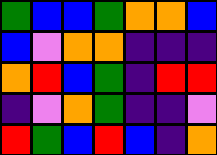[["green", "blue", "blue", "green", "orange", "orange", "blue"], ["blue", "violet", "orange", "orange", "indigo", "indigo", "indigo"], ["orange", "red", "blue", "green", "indigo", "red", "red"], ["indigo", "violet", "orange", "green", "indigo", "indigo", "violet"], ["red", "green", "blue", "red", "blue", "indigo", "orange"]]